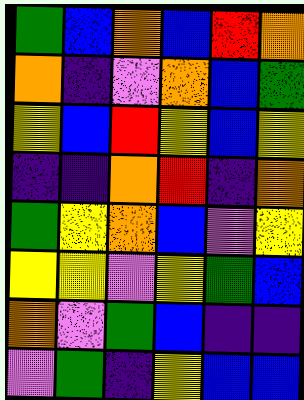[["green", "blue", "orange", "blue", "red", "orange"], ["orange", "indigo", "violet", "orange", "blue", "green"], ["yellow", "blue", "red", "yellow", "blue", "yellow"], ["indigo", "indigo", "orange", "red", "indigo", "orange"], ["green", "yellow", "orange", "blue", "violet", "yellow"], ["yellow", "yellow", "violet", "yellow", "green", "blue"], ["orange", "violet", "green", "blue", "indigo", "indigo"], ["violet", "green", "indigo", "yellow", "blue", "blue"]]